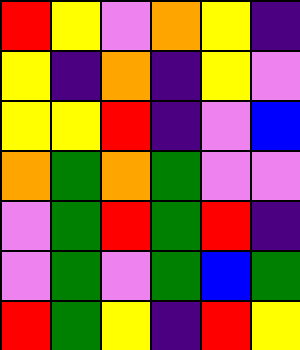[["red", "yellow", "violet", "orange", "yellow", "indigo"], ["yellow", "indigo", "orange", "indigo", "yellow", "violet"], ["yellow", "yellow", "red", "indigo", "violet", "blue"], ["orange", "green", "orange", "green", "violet", "violet"], ["violet", "green", "red", "green", "red", "indigo"], ["violet", "green", "violet", "green", "blue", "green"], ["red", "green", "yellow", "indigo", "red", "yellow"]]